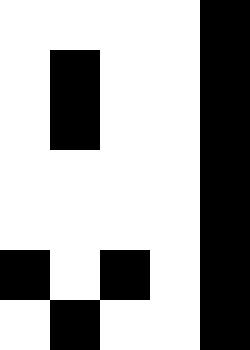[["white", "white", "white", "white", "black"], ["white", "black", "white", "white", "black"], ["white", "black", "white", "white", "black"], ["white", "white", "white", "white", "black"], ["white", "white", "white", "white", "black"], ["black", "white", "black", "white", "black"], ["white", "black", "white", "white", "black"]]